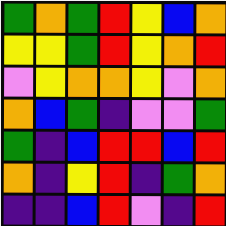[["green", "orange", "green", "red", "yellow", "blue", "orange"], ["yellow", "yellow", "green", "red", "yellow", "orange", "red"], ["violet", "yellow", "orange", "orange", "yellow", "violet", "orange"], ["orange", "blue", "green", "indigo", "violet", "violet", "green"], ["green", "indigo", "blue", "red", "red", "blue", "red"], ["orange", "indigo", "yellow", "red", "indigo", "green", "orange"], ["indigo", "indigo", "blue", "red", "violet", "indigo", "red"]]